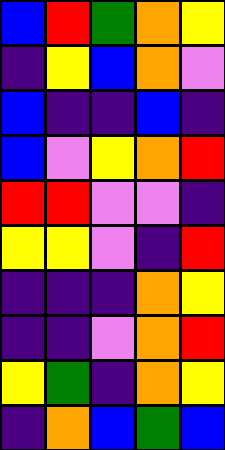[["blue", "red", "green", "orange", "yellow"], ["indigo", "yellow", "blue", "orange", "violet"], ["blue", "indigo", "indigo", "blue", "indigo"], ["blue", "violet", "yellow", "orange", "red"], ["red", "red", "violet", "violet", "indigo"], ["yellow", "yellow", "violet", "indigo", "red"], ["indigo", "indigo", "indigo", "orange", "yellow"], ["indigo", "indigo", "violet", "orange", "red"], ["yellow", "green", "indigo", "orange", "yellow"], ["indigo", "orange", "blue", "green", "blue"]]